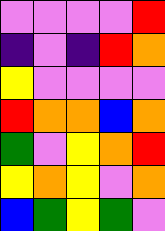[["violet", "violet", "violet", "violet", "red"], ["indigo", "violet", "indigo", "red", "orange"], ["yellow", "violet", "violet", "violet", "violet"], ["red", "orange", "orange", "blue", "orange"], ["green", "violet", "yellow", "orange", "red"], ["yellow", "orange", "yellow", "violet", "orange"], ["blue", "green", "yellow", "green", "violet"]]